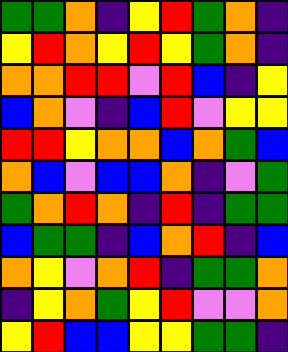[["green", "green", "orange", "indigo", "yellow", "red", "green", "orange", "indigo"], ["yellow", "red", "orange", "yellow", "red", "yellow", "green", "orange", "indigo"], ["orange", "orange", "red", "red", "violet", "red", "blue", "indigo", "yellow"], ["blue", "orange", "violet", "indigo", "blue", "red", "violet", "yellow", "yellow"], ["red", "red", "yellow", "orange", "orange", "blue", "orange", "green", "blue"], ["orange", "blue", "violet", "blue", "blue", "orange", "indigo", "violet", "green"], ["green", "orange", "red", "orange", "indigo", "red", "indigo", "green", "green"], ["blue", "green", "green", "indigo", "blue", "orange", "red", "indigo", "blue"], ["orange", "yellow", "violet", "orange", "red", "indigo", "green", "green", "orange"], ["indigo", "yellow", "orange", "green", "yellow", "red", "violet", "violet", "orange"], ["yellow", "red", "blue", "blue", "yellow", "yellow", "green", "green", "indigo"]]